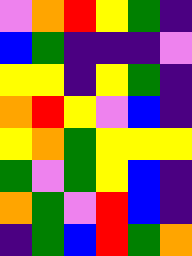[["violet", "orange", "red", "yellow", "green", "indigo"], ["blue", "green", "indigo", "indigo", "indigo", "violet"], ["yellow", "yellow", "indigo", "yellow", "green", "indigo"], ["orange", "red", "yellow", "violet", "blue", "indigo"], ["yellow", "orange", "green", "yellow", "yellow", "yellow"], ["green", "violet", "green", "yellow", "blue", "indigo"], ["orange", "green", "violet", "red", "blue", "indigo"], ["indigo", "green", "blue", "red", "green", "orange"]]